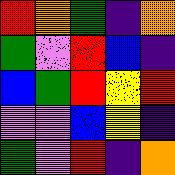[["red", "orange", "green", "indigo", "orange"], ["green", "violet", "red", "blue", "indigo"], ["blue", "green", "red", "yellow", "red"], ["violet", "violet", "blue", "yellow", "indigo"], ["green", "violet", "red", "indigo", "orange"]]